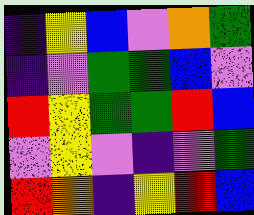[["indigo", "yellow", "blue", "violet", "orange", "green"], ["indigo", "violet", "green", "green", "blue", "violet"], ["red", "yellow", "green", "green", "red", "blue"], ["violet", "yellow", "violet", "indigo", "violet", "green"], ["red", "orange", "indigo", "yellow", "red", "blue"]]